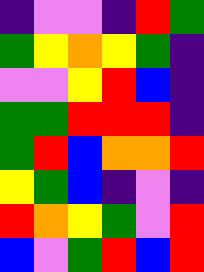[["indigo", "violet", "violet", "indigo", "red", "green"], ["green", "yellow", "orange", "yellow", "green", "indigo"], ["violet", "violet", "yellow", "red", "blue", "indigo"], ["green", "green", "red", "red", "red", "indigo"], ["green", "red", "blue", "orange", "orange", "red"], ["yellow", "green", "blue", "indigo", "violet", "indigo"], ["red", "orange", "yellow", "green", "violet", "red"], ["blue", "violet", "green", "red", "blue", "red"]]